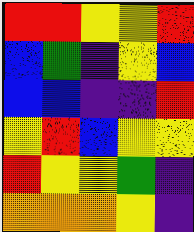[["red", "red", "yellow", "yellow", "red"], ["blue", "green", "indigo", "yellow", "blue"], ["blue", "blue", "indigo", "indigo", "red"], ["yellow", "red", "blue", "yellow", "yellow"], ["red", "yellow", "yellow", "green", "indigo"], ["orange", "orange", "orange", "yellow", "indigo"]]